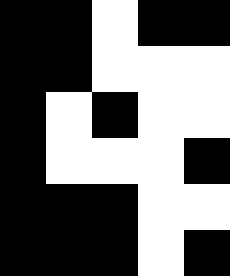[["black", "black", "white", "black", "black"], ["black", "black", "white", "white", "white"], ["black", "white", "black", "white", "white"], ["black", "white", "white", "white", "black"], ["black", "black", "black", "white", "white"], ["black", "black", "black", "white", "black"]]